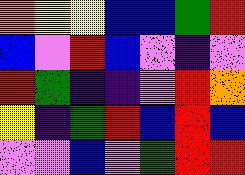[["orange", "yellow", "yellow", "blue", "blue", "green", "red"], ["blue", "violet", "red", "blue", "violet", "indigo", "violet"], ["red", "green", "indigo", "indigo", "violet", "red", "orange"], ["yellow", "indigo", "green", "red", "blue", "red", "blue"], ["violet", "violet", "blue", "violet", "green", "red", "red"]]